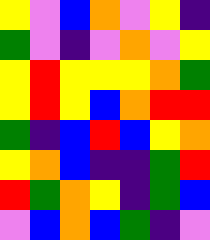[["yellow", "violet", "blue", "orange", "violet", "yellow", "indigo"], ["green", "violet", "indigo", "violet", "orange", "violet", "yellow"], ["yellow", "red", "yellow", "yellow", "yellow", "orange", "green"], ["yellow", "red", "yellow", "blue", "orange", "red", "red"], ["green", "indigo", "blue", "red", "blue", "yellow", "orange"], ["yellow", "orange", "blue", "indigo", "indigo", "green", "red"], ["red", "green", "orange", "yellow", "indigo", "green", "blue"], ["violet", "blue", "orange", "blue", "green", "indigo", "violet"]]